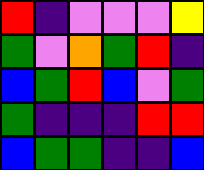[["red", "indigo", "violet", "violet", "violet", "yellow"], ["green", "violet", "orange", "green", "red", "indigo"], ["blue", "green", "red", "blue", "violet", "green"], ["green", "indigo", "indigo", "indigo", "red", "red"], ["blue", "green", "green", "indigo", "indigo", "blue"]]